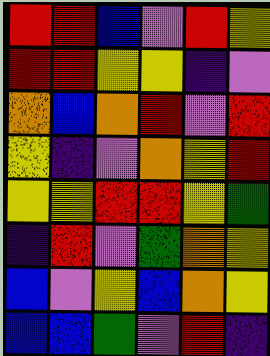[["red", "red", "blue", "violet", "red", "yellow"], ["red", "red", "yellow", "yellow", "indigo", "violet"], ["orange", "blue", "orange", "red", "violet", "red"], ["yellow", "indigo", "violet", "orange", "yellow", "red"], ["yellow", "yellow", "red", "red", "yellow", "green"], ["indigo", "red", "violet", "green", "orange", "yellow"], ["blue", "violet", "yellow", "blue", "orange", "yellow"], ["blue", "blue", "green", "violet", "red", "indigo"]]